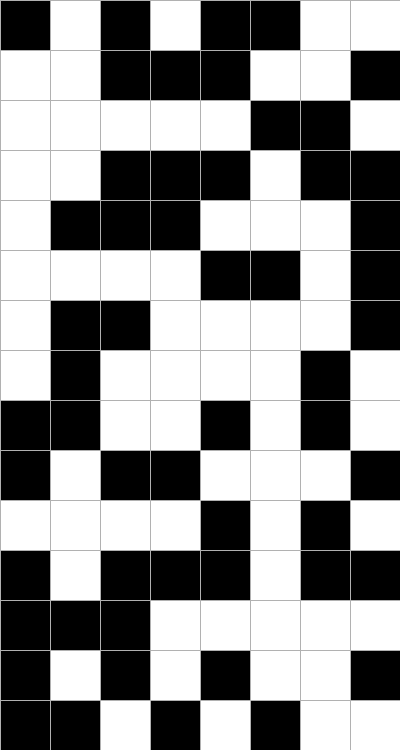[["black", "white", "black", "white", "black", "black", "white", "white"], ["white", "white", "black", "black", "black", "white", "white", "black"], ["white", "white", "white", "white", "white", "black", "black", "white"], ["white", "white", "black", "black", "black", "white", "black", "black"], ["white", "black", "black", "black", "white", "white", "white", "black"], ["white", "white", "white", "white", "black", "black", "white", "black"], ["white", "black", "black", "white", "white", "white", "white", "black"], ["white", "black", "white", "white", "white", "white", "black", "white"], ["black", "black", "white", "white", "black", "white", "black", "white"], ["black", "white", "black", "black", "white", "white", "white", "black"], ["white", "white", "white", "white", "black", "white", "black", "white"], ["black", "white", "black", "black", "black", "white", "black", "black"], ["black", "black", "black", "white", "white", "white", "white", "white"], ["black", "white", "black", "white", "black", "white", "white", "black"], ["black", "black", "white", "black", "white", "black", "white", "white"]]